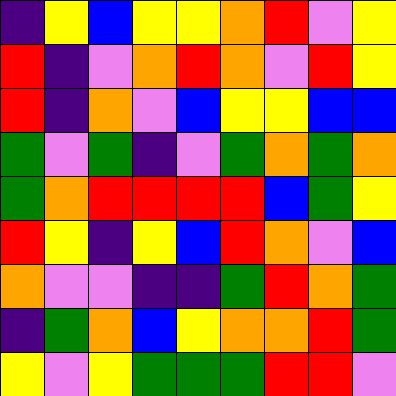[["indigo", "yellow", "blue", "yellow", "yellow", "orange", "red", "violet", "yellow"], ["red", "indigo", "violet", "orange", "red", "orange", "violet", "red", "yellow"], ["red", "indigo", "orange", "violet", "blue", "yellow", "yellow", "blue", "blue"], ["green", "violet", "green", "indigo", "violet", "green", "orange", "green", "orange"], ["green", "orange", "red", "red", "red", "red", "blue", "green", "yellow"], ["red", "yellow", "indigo", "yellow", "blue", "red", "orange", "violet", "blue"], ["orange", "violet", "violet", "indigo", "indigo", "green", "red", "orange", "green"], ["indigo", "green", "orange", "blue", "yellow", "orange", "orange", "red", "green"], ["yellow", "violet", "yellow", "green", "green", "green", "red", "red", "violet"]]